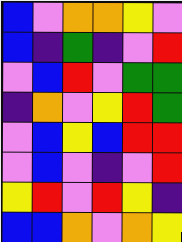[["blue", "violet", "orange", "orange", "yellow", "violet"], ["blue", "indigo", "green", "indigo", "violet", "red"], ["violet", "blue", "red", "violet", "green", "green"], ["indigo", "orange", "violet", "yellow", "red", "green"], ["violet", "blue", "yellow", "blue", "red", "red"], ["violet", "blue", "violet", "indigo", "violet", "red"], ["yellow", "red", "violet", "red", "yellow", "indigo"], ["blue", "blue", "orange", "violet", "orange", "yellow"]]